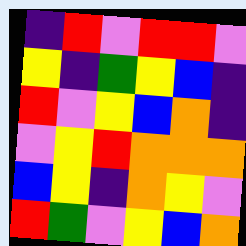[["indigo", "red", "violet", "red", "red", "violet"], ["yellow", "indigo", "green", "yellow", "blue", "indigo"], ["red", "violet", "yellow", "blue", "orange", "indigo"], ["violet", "yellow", "red", "orange", "orange", "orange"], ["blue", "yellow", "indigo", "orange", "yellow", "violet"], ["red", "green", "violet", "yellow", "blue", "orange"]]